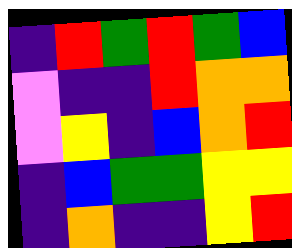[["indigo", "red", "green", "red", "green", "blue"], ["violet", "indigo", "indigo", "red", "orange", "orange"], ["violet", "yellow", "indigo", "blue", "orange", "red"], ["indigo", "blue", "green", "green", "yellow", "yellow"], ["indigo", "orange", "indigo", "indigo", "yellow", "red"]]